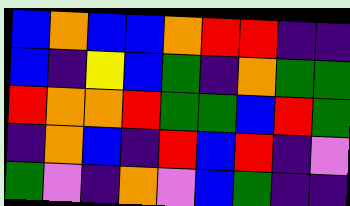[["blue", "orange", "blue", "blue", "orange", "red", "red", "indigo", "indigo"], ["blue", "indigo", "yellow", "blue", "green", "indigo", "orange", "green", "green"], ["red", "orange", "orange", "red", "green", "green", "blue", "red", "green"], ["indigo", "orange", "blue", "indigo", "red", "blue", "red", "indigo", "violet"], ["green", "violet", "indigo", "orange", "violet", "blue", "green", "indigo", "indigo"]]